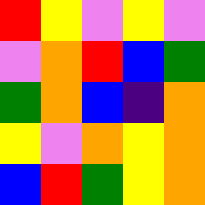[["red", "yellow", "violet", "yellow", "violet"], ["violet", "orange", "red", "blue", "green"], ["green", "orange", "blue", "indigo", "orange"], ["yellow", "violet", "orange", "yellow", "orange"], ["blue", "red", "green", "yellow", "orange"]]